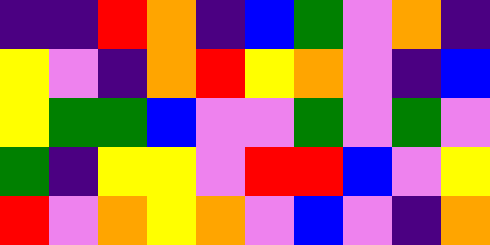[["indigo", "indigo", "red", "orange", "indigo", "blue", "green", "violet", "orange", "indigo"], ["yellow", "violet", "indigo", "orange", "red", "yellow", "orange", "violet", "indigo", "blue"], ["yellow", "green", "green", "blue", "violet", "violet", "green", "violet", "green", "violet"], ["green", "indigo", "yellow", "yellow", "violet", "red", "red", "blue", "violet", "yellow"], ["red", "violet", "orange", "yellow", "orange", "violet", "blue", "violet", "indigo", "orange"]]